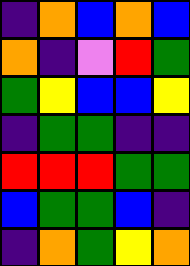[["indigo", "orange", "blue", "orange", "blue"], ["orange", "indigo", "violet", "red", "green"], ["green", "yellow", "blue", "blue", "yellow"], ["indigo", "green", "green", "indigo", "indigo"], ["red", "red", "red", "green", "green"], ["blue", "green", "green", "blue", "indigo"], ["indigo", "orange", "green", "yellow", "orange"]]